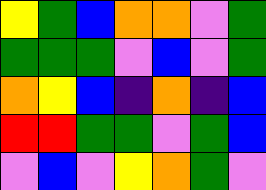[["yellow", "green", "blue", "orange", "orange", "violet", "green"], ["green", "green", "green", "violet", "blue", "violet", "green"], ["orange", "yellow", "blue", "indigo", "orange", "indigo", "blue"], ["red", "red", "green", "green", "violet", "green", "blue"], ["violet", "blue", "violet", "yellow", "orange", "green", "violet"]]